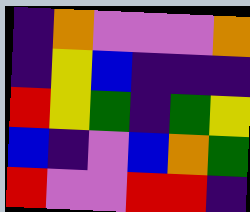[["indigo", "orange", "violet", "violet", "violet", "orange"], ["indigo", "yellow", "blue", "indigo", "indigo", "indigo"], ["red", "yellow", "green", "indigo", "green", "yellow"], ["blue", "indigo", "violet", "blue", "orange", "green"], ["red", "violet", "violet", "red", "red", "indigo"]]